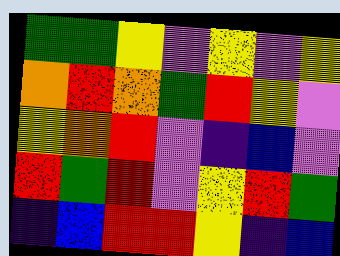[["green", "green", "yellow", "violet", "yellow", "violet", "yellow"], ["orange", "red", "orange", "green", "red", "yellow", "violet"], ["yellow", "orange", "red", "violet", "indigo", "blue", "violet"], ["red", "green", "red", "violet", "yellow", "red", "green"], ["indigo", "blue", "red", "red", "yellow", "indigo", "blue"]]